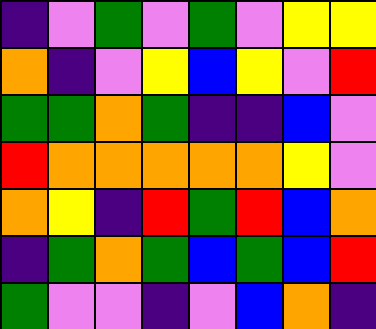[["indigo", "violet", "green", "violet", "green", "violet", "yellow", "yellow"], ["orange", "indigo", "violet", "yellow", "blue", "yellow", "violet", "red"], ["green", "green", "orange", "green", "indigo", "indigo", "blue", "violet"], ["red", "orange", "orange", "orange", "orange", "orange", "yellow", "violet"], ["orange", "yellow", "indigo", "red", "green", "red", "blue", "orange"], ["indigo", "green", "orange", "green", "blue", "green", "blue", "red"], ["green", "violet", "violet", "indigo", "violet", "blue", "orange", "indigo"]]